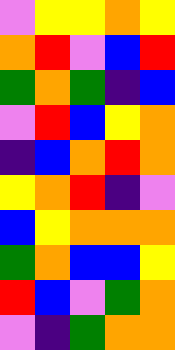[["violet", "yellow", "yellow", "orange", "yellow"], ["orange", "red", "violet", "blue", "red"], ["green", "orange", "green", "indigo", "blue"], ["violet", "red", "blue", "yellow", "orange"], ["indigo", "blue", "orange", "red", "orange"], ["yellow", "orange", "red", "indigo", "violet"], ["blue", "yellow", "orange", "orange", "orange"], ["green", "orange", "blue", "blue", "yellow"], ["red", "blue", "violet", "green", "orange"], ["violet", "indigo", "green", "orange", "orange"]]